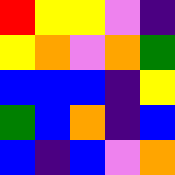[["red", "yellow", "yellow", "violet", "indigo"], ["yellow", "orange", "violet", "orange", "green"], ["blue", "blue", "blue", "indigo", "yellow"], ["green", "blue", "orange", "indigo", "blue"], ["blue", "indigo", "blue", "violet", "orange"]]